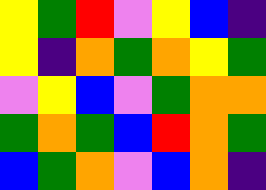[["yellow", "green", "red", "violet", "yellow", "blue", "indigo"], ["yellow", "indigo", "orange", "green", "orange", "yellow", "green"], ["violet", "yellow", "blue", "violet", "green", "orange", "orange"], ["green", "orange", "green", "blue", "red", "orange", "green"], ["blue", "green", "orange", "violet", "blue", "orange", "indigo"]]